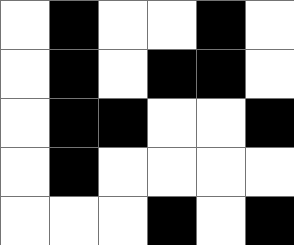[["white", "black", "white", "white", "black", "white"], ["white", "black", "white", "black", "black", "white"], ["white", "black", "black", "white", "white", "black"], ["white", "black", "white", "white", "white", "white"], ["white", "white", "white", "black", "white", "black"]]